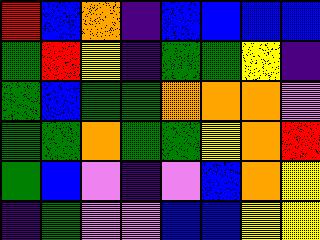[["red", "blue", "orange", "indigo", "blue", "blue", "blue", "blue"], ["green", "red", "yellow", "indigo", "green", "green", "yellow", "indigo"], ["green", "blue", "green", "green", "orange", "orange", "orange", "violet"], ["green", "green", "orange", "green", "green", "yellow", "orange", "red"], ["green", "blue", "violet", "indigo", "violet", "blue", "orange", "yellow"], ["indigo", "green", "violet", "violet", "blue", "blue", "yellow", "yellow"]]